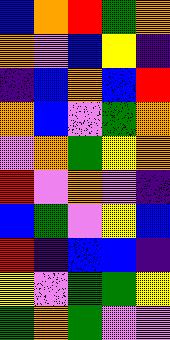[["blue", "orange", "red", "green", "orange"], ["orange", "violet", "blue", "yellow", "indigo"], ["indigo", "blue", "orange", "blue", "red"], ["orange", "blue", "violet", "green", "orange"], ["violet", "orange", "green", "yellow", "orange"], ["red", "violet", "orange", "violet", "indigo"], ["blue", "green", "violet", "yellow", "blue"], ["red", "indigo", "blue", "blue", "indigo"], ["yellow", "violet", "green", "green", "yellow"], ["green", "orange", "green", "violet", "violet"]]